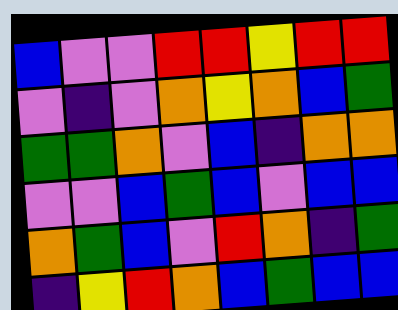[["blue", "violet", "violet", "red", "red", "yellow", "red", "red"], ["violet", "indigo", "violet", "orange", "yellow", "orange", "blue", "green"], ["green", "green", "orange", "violet", "blue", "indigo", "orange", "orange"], ["violet", "violet", "blue", "green", "blue", "violet", "blue", "blue"], ["orange", "green", "blue", "violet", "red", "orange", "indigo", "green"], ["indigo", "yellow", "red", "orange", "blue", "green", "blue", "blue"]]